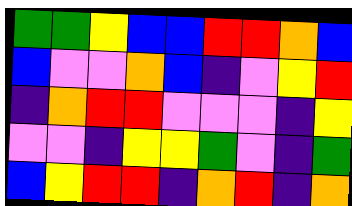[["green", "green", "yellow", "blue", "blue", "red", "red", "orange", "blue"], ["blue", "violet", "violet", "orange", "blue", "indigo", "violet", "yellow", "red"], ["indigo", "orange", "red", "red", "violet", "violet", "violet", "indigo", "yellow"], ["violet", "violet", "indigo", "yellow", "yellow", "green", "violet", "indigo", "green"], ["blue", "yellow", "red", "red", "indigo", "orange", "red", "indigo", "orange"]]